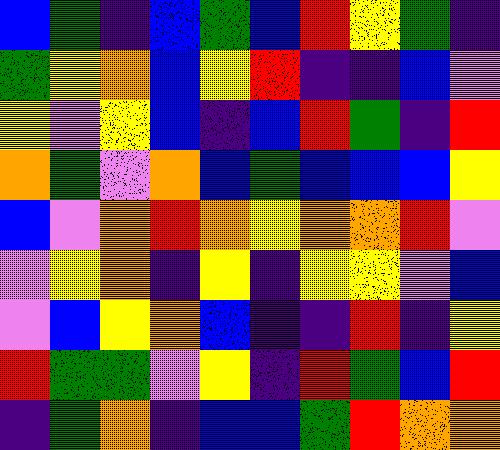[["blue", "green", "indigo", "blue", "green", "blue", "red", "yellow", "green", "indigo"], ["green", "yellow", "orange", "blue", "yellow", "red", "indigo", "indigo", "blue", "violet"], ["yellow", "violet", "yellow", "blue", "indigo", "blue", "red", "green", "indigo", "red"], ["orange", "green", "violet", "orange", "blue", "green", "blue", "blue", "blue", "yellow"], ["blue", "violet", "orange", "red", "orange", "yellow", "orange", "orange", "red", "violet"], ["violet", "yellow", "orange", "indigo", "yellow", "indigo", "yellow", "yellow", "violet", "blue"], ["violet", "blue", "yellow", "orange", "blue", "indigo", "indigo", "red", "indigo", "yellow"], ["red", "green", "green", "violet", "yellow", "indigo", "red", "green", "blue", "red"], ["indigo", "green", "orange", "indigo", "blue", "blue", "green", "red", "orange", "orange"]]